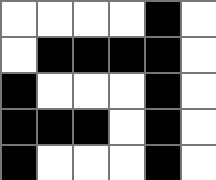[["white", "white", "white", "white", "black", "white"], ["white", "black", "black", "black", "black", "white"], ["black", "white", "white", "white", "black", "white"], ["black", "black", "black", "white", "black", "white"], ["black", "white", "white", "white", "black", "white"]]